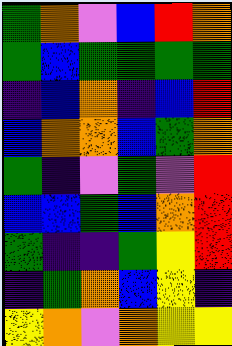[["green", "orange", "violet", "blue", "red", "orange"], ["green", "blue", "green", "green", "green", "green"], ["indigo", "blue", "orange", "indigo", "blue", "red"], ["blue", "orange", "orange", "blue", "green", "orange"], ["green", "indigo", "violet", "green", "violet", "red"], ["blue", "blue", "green", "blue", "orange", "red"], ["green", "indigo", "indigo", "green", "yellow", "red"], ["indigo", "green", "orange", "blue", "yellow", "indigo"], ["yellow", "orange", "violet", "orange", "yellow", "yellow"]]